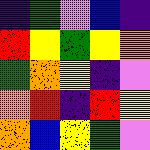[["indigo", "green", "violet", "blue", "indigo"], ["red", "yellow", "green", "yellow", "orange"], ["green", "orange", "yellow", "indigo", "violet"], ["orange", "red", "indigo", "red", "yellow"], ["orange", "blue", "yellow", "green", "violet"]]